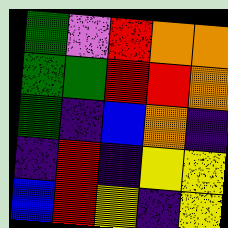[["green", "violet", "red", "orange", "orange"], ["green", "green", "red", "red", "orange"], ["green", "indigo", "blue", "orange", "indigo"], ["indigo", "red", "indigo", "yellow", "yellow"], ["blue", "red", "yellow", "indigo", "yellow"]]